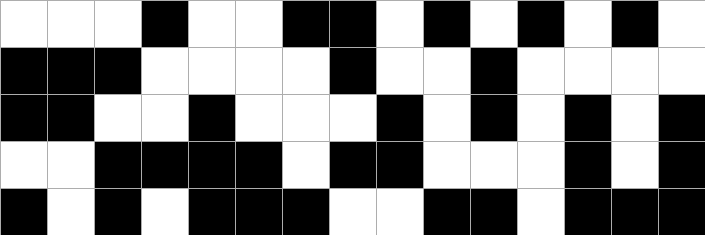[["white", "white", "white", "black", "white", "white", "black", "black", "white", "black", "white", "black", "white", "black", "white"], ["black", "black", "black", "white", "white", "white", "white", "black", "white", "white", "black", "white", "white", "white", "white"], ["black", "black", "white", "white", "black", "white", "white", "white", "black", "white", "black", "white", "black", "white", "black"], ["white", "white", "black", "black", "black", "black", "white", "black", "black", "white", "white", "white", "black", "white", "black"], ["black", "white", "black", "white", "black", "black", "black", "white", "white", "black", "black", "white", "black", "black", "black"]]